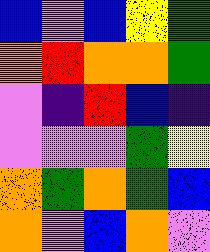[["blue", "violet", "blue", "yellow", "green"], ["orange", "red", "orange", "orange", "green"], ["violet", "indigo", "red", "blue", "indigo"], ["violet", "violet", "violet", "green", "yellow"], ["orange", "green", "orange", "green", "blue"], ["orange", "violet", "blue", "orange", "violet"]]